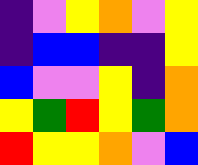[["indigo", "violet", "yellow", "orange", "violet", "yellow"], ["indigo", "blue", "blue", "indigo", "indigo", "yellow"], ["blue", "violet", "violet", "yellow", "indigo", "orange"], ["yellow", "green", "red", "yellow", "green", "orange"], ["red", "yellow", "yellow", "orange", "violet", "blue"]]